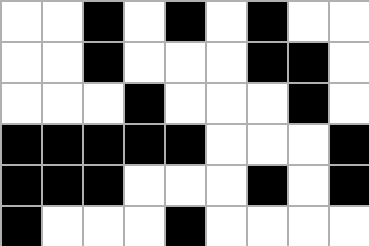[["white", "white", "black", "white", "black", "white", "black", "white", "white"], ["white", "white", "black", "white", "white", "white", "black", "black", "white"], ["white", "white", "white", "black", "white", "white", "white", "black", "white"], ["black", "black", "black", "black", "black", "white", "white", "white", "black"], ["black", "black", "black", "white", "white", "white", "black", "white", "black"], ["black", "white", "white", "white", "black", "white", "white", "white", "white"]]